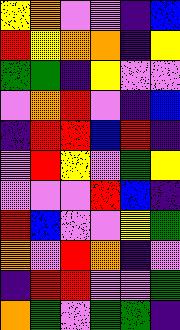[["yellow", "orange", "violet", "violet", "indigo", "blue"], ["red", "yellow", "orange", "orange", "indigo", "yellow"], ["green", "green", "indigo", "yellow", "violet", "violet"], ["violet", "orange", "red", "violet", "indigo", "blue"], ["indigo", "red", "red", "blue", "red", "indigo"], ["violet", "red", "yellow", "violet", "green", "yellow"], ["violet", "violet", "violet", "red", "blue", "indigo"], ["red", "blue", "violet", "violet", "yellow", "green"], ["orange", "violet", "red", "orange", "indigo", "violet"], ["indigo", "red", "red", "violet", "violet", "green"], ["orange", "green", "violet", "green", "green", "indigo"]]